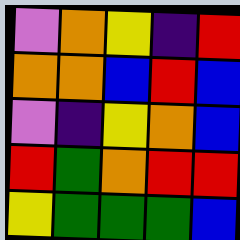[["violet", "orange", "yellow", "indigo", "red"], ["orange", "orange", "blue", "red", "blue"], ["violet", "indigo", "yellow", "orange", "blue"], ["red", "green", "orange", "red", "red"], ["yellow", "green", "green", "green", "blue"]]